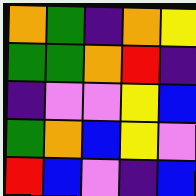[["orange", "green", "indigo", "orange", "yellow"], ["green", "green", "orange", "red", "indigo"], ["indigo", "violet", "violet", "yellow", "blue"], ["green", "orange", "blue", "yellow", "violet"], ["red", "blue", "violet", "indigo", "blue"]]